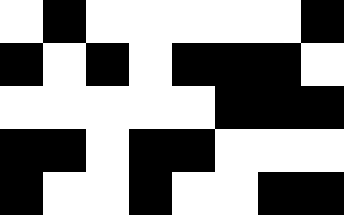[["white", "black", "white", "white", "white", "white", "white", "black"], ["black", "white", "black", "white", "black", "black", "black", "white"], ["white", "white", "white", "white", "white", "black", "black", "black"], ["black", "black", "white", "black", "black", "white", "white", "white"], ["black", "white", "white", "black", "white", "white", "black", "black"]]